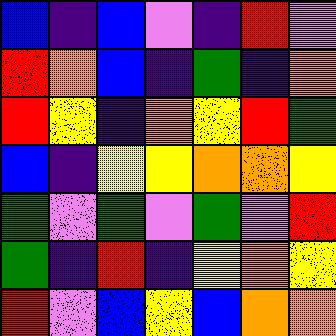[["blue", "indigo", "blue", "violet", "indigo", "red", "violet"], ["red", "orange", "blue", "indigo", "green", "indigo", "orange"], ["red", "yellow", "indigo", "orange", "yellow", "red", "green"], ["blue", "indigo", "yellow", "yellow", "orange", "orange", "yellow"], ["green", "violet", "green", "violet", "green", "violet", "red"], ["green", "indigo", "red", "indigo", "yellow", "orange", "yellow"], ["red", "violet", "blue", "yellow", "blue", "orange", "orange"]]